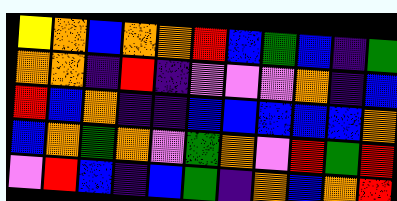[["yellow", "orange", "blue", "orange", "orange", "red", "blue", "green", "blue", "indigo", "green"], ["orange", "orange", "indigo", "red", "indigo", "violet", "violet", "violet", "orange", "indigo", "blue"], ["red", "blue", "orange", "indigo", "indigo", "blue", "blue", "blue", "blue", "blue", "orange"], ["blue", "orange", "green", "orange", "violet", "green", "orange", "violet", "red", "green", "red"], ["violet", "red", "blue", "indigo", "blue", "green", "indigo", "orange", "blue", "orange", "red"]]